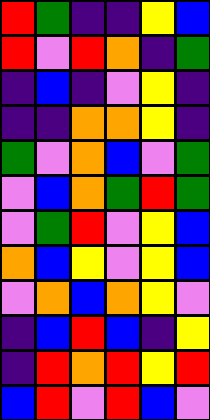[["red", "green", "indigo", "indigo", "yellow", "blue"], ["red", "violet", "red", "orange", "indigo", "green"], ["indigo", "blue", "indigo", "violet", "yellow", "indigo"], ["indigo", "indigo", "orange", "orange", "yellow", "indigo"], ["green", "violet", "orange", "blue", "violet", "green"], ["violet", "blue", "orange", "green", "red", "green"], ["violet", "green", "red", "violet", "yellow", "blue"], ["orange", "blue", "yellow", "violet", "yellow", "blue"], ["violet", "orange", "blue", "orange", "yellow", "violet"], ["indigo", "blue", "red", "blue", "indigo", "yellow"], ["indigo", "red", "orange", "red", "yellow", "red"], ["blue", "red", "violet", "red", "blue", "violet"]]